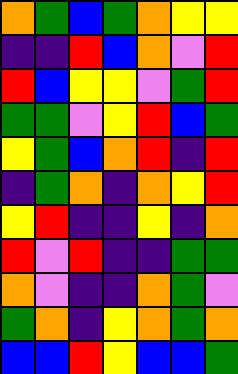[["orange", "green", "blue", "green", "orange", "yellow", "yellow"], ["indigo", "indigo", "red", "blue", "orange", "violet", "red"], ["red", "blue", "yellow", "yellow", "violet", "green", "red"], ["green", "green", "violet", "yellow", "red", "blue", "green"], ["yellow", "green", "blue", "orange", "red", "indigo", "red"], ["indigo", "green", "orange", "indigo", "orange", "yellow", "red"], ["yellow", "red", "indigo", "indigo", "yellow", "indigo", "orange"], ["red", "violet", "red", "indigo", "indigo", "green", "green"], ["orange", "violet", "indigo", "indigo", "orange", "green", "violet"], ["green", "orange", "indigo", "yellow", "orange", "green", "orange"], ["blue", "blue", "red", "yellow", "blue", "blue", "green"]]